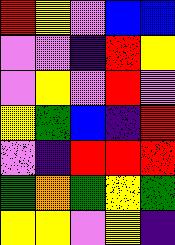[["red", "yellow", "violet", "blue", "blue"], ["violet", "violet", "indigo", "red", "yellow"], ["violet", "yellow", "violet", "red", "violet"], ["yellow", "green", "blue", "indigo", "red"], ["violet", "indigo", "red", "red", "red"], ["green", "orange", "green", "yellow", "green"], ["yellow", "yellow", "violet", "yellow", "indigo"]]